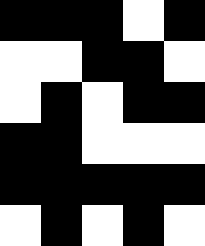[["black", "black", "black", "white", "black"], ["white", "white", "black", "black", "white"], ["white", "black", "white", "black", "black"], ["black", "black", "white", "white", "white"], ["black", "black", "black", "black", "black"], ["white", "black", "white", "black", "white"]]